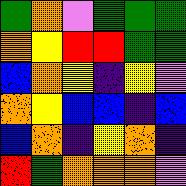[["green", "orange", "violet", "green", "green", "green"], ["orange", "yellow", "red", "red", "green", "green"], ["blue", "orange", "yellow", "indigo", "yellow", "violet"], ["orange", "yellow", "blue", "blue", "indigo", "blue"], ["blue", "orange", "indigo", "yellow", "orange", "indigo"], ["red", "green", "orange", "orange", "orange", "violet"]]